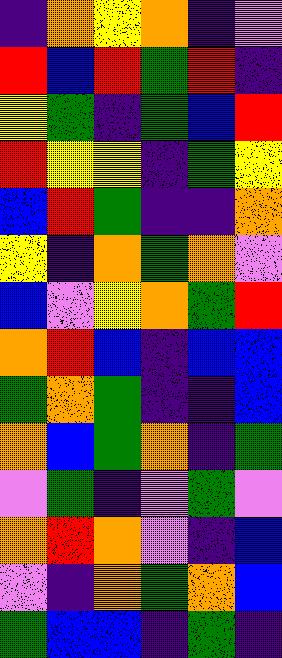[["indigo", "orange", "yellow", "orange", "indigo", "violet"], ["red", "blue", "red", "green", "red", "indigo"], ["yellow", "green", "indigo", "green", "blue", "red"], ["red", "yellow", "yellow", "indigo", "green", "yellow"], ["blue", "red", "green", "indigo", "indigo", "orange"], ["yellow", "indigo", "orange", "green", "orange", "violet"], ["blue", "violet", "yellow", "orange", "green", "red"], ["orange", "red", "blue", "indigo", "blue", "blue"], ["green", "orange", "green", "indigo", "indigo", "blue"], ["orange", "blue", "green", "orange", "indigo", "green"], ["violet", "green", "indigo", "violet", "green", "violet"], ["orange", "red", "orange", "violet", "indigo", "blue"], ["violet", "indigo", "orange", "green", "orange", "blue"], ["green", "blue", "blue", "indigo", "green", "indigo"]]